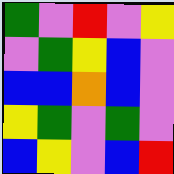[["green", "violet", "red", "violet", "yellow"], ["violet", "green", "yellow", "blue", "violet"], ["blue", "blue", "orange", "blue", "violet"], ["yellow", "green", "violet", "green", "violet"], ["blue", "yellow", "violet", "blue", "red"]]